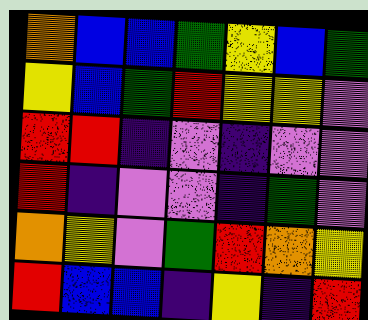[["orange", "blue", "blue", "green", "yellow", "blue", "green"], ["yellow", "blue", "green", "red", "yellow", "yellow", "violet"], ["red", "red", "indigo", "violet", "indigo", "violet", "violet"], ["red", "indigo", "violet", "violet", "indigo", "green", "violet"], ["orange", "yellow", "violet", "green", "red", "orange", "yellow"], ["red", "blue", "blue", "indigo", "yellow", "indigo", "red"]]